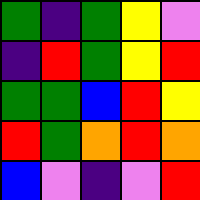[["green", "indigo", "green", "yellow", "violet"], ["indigo", "red", "green", "yellow", "red"], ["green", "green", "blue", "red", "yellow"], ["red", "green", "orange", "red", "orange"], ["blue", "violet", "indigo", "violet", "red"]]